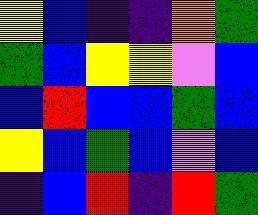[["yellow", "blue", "indigo", "indigo", "orange", "green"], ["green", "blue", "yellow", "yellow", "violet", "blue"], ["blue", "red", "blue", "blue", "green", "blue"], ["yellow", "blue", "green", "blue", "violet", "blue"], ["indigo", "blue", "red", "indigo", "red", "green"]]